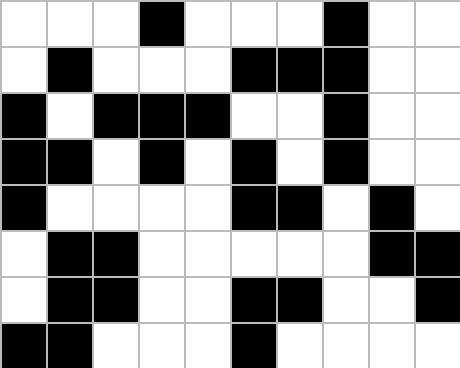[["white", "white", "white", "black", "white", "white", "white", "black", "white", "white"], ["white", "black", "white", "white", "white", "black", "black", "black", "white", "white"], ["black", "white", "black", "black", "black", "white", "white", "black", "white", "white"], ["black", "black", "white", "black", "white", "black", "white", "black", "white", "white"], ["black", "white", "white", "white", "white", "black", "black", "white", "black", "white"], ["white", "black", "black", "white", "white", "white", "white", "white", "black", "black"], ["white", "black", "black", "white", "white", "black", "black", "white", "white", "black"], ["black", "black", "white", "white", "white", "black", "white", "white", "white", "white"]]